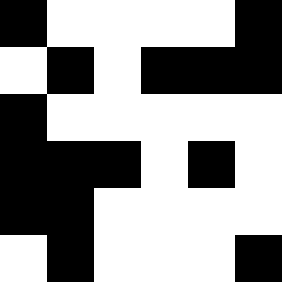[["black", "white", "white", "white", "white", "black"], ["white", "black", "white", "black", "black", "black"], ["black", "white", "white", "white", "white", "white"], ["black", "black", "black", "white", "black", "white"], ["black", "black", "white", "white", "white", "white"], ["white", "black", "white", "white", "white", "black"]]